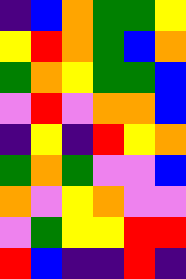[["indigo", "blue", "orange", "green", "green", "yellow"], ["yellow", "red", "orange", "green", "blue", "orange"], ["green", "orange", "yellow", "green", "green", "blue"], ["violet", "red", "violet", "orange", "orange", "blue"], ["indigo", "yellow", "indigo", "red", "yellow", "orange"], ["green", "orange", "green", "violet", "violet", "blue"], ["orange", "violet", "yellow", "orange", "violet", "violet"], ["violet", "green", "yellow", "yellow", "red", "red"], ["red", "blue", "indigo", "indigo", "red", "indigo"]]